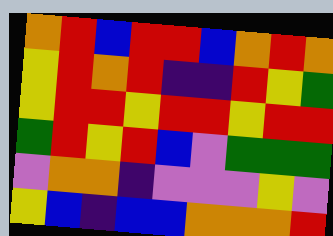[["orange", "red", "blue", "red", "red", "blue", "orange", "red", "orange"], ["yellow", "red", "orange", "red", "indigo", "indigo", "red", "yellow", "green"], ["yellow", "red", "red", "yellow", "red", "red", "yellow", "red", "red"], ["green", "red", "yellow", "red", "blue", "violet", "green", "green", "green"], ["violet", "orange", "orange", "indigo", "violet", "violet", "violet", "yellow", "violet"], ["yellow", "blue", "indigo", "blue", "blue", "orange", "orange", "orange", "red"]]